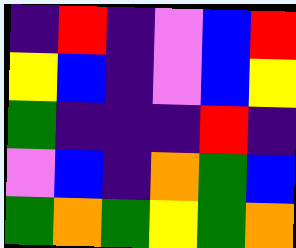[["indigo", "red", "indigo", "violet", "blue", "red"], ["yellow", "blue", "indigo", "violet", "blue", "yellow"], ["green", "indigo", "indigo", "indigo", "red", "indigo"], ["violet", "blue", "indigo", "orange", "green", "blue"], ["green", "orange", "green", "yellow", "green", "orange"]]